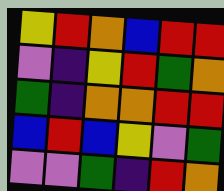[["yellow", "red", "orange", "blue", "red", "red"], ["violet", "indigo", "yellow", "red", "green", "orange"], ["green", "indigo", "orange", "orange", "red", "red"], ["blue", "red", "blue", "yellow", "violet", "green"], ["violet", "violet", "green", "indigo", "red", "orange"]]